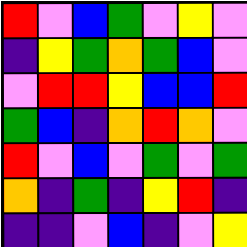[["red", "violet", "blue", "green", "violet", "yellow", "violet"], ["indigo", "yellow", "green", "orange", "green", "blue", "violet"], ["violet", "red", "red", "yellow", "blue", "blue", "red"], ["green", "blue", "indigo", "orange", "red", "orange", "violet"], ["red", "violet", "blue", "violet", "green", "violet", "green"], ["orange", "indigo", "green", "indigo", "yellow", "red", "indigo"], ["indigo", "indigo", "violet", "blue", "indigo", "violet", "yellow"]]